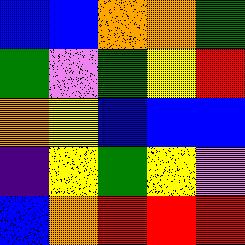[["blue", "blue", "orange", "orange", "green"], ["green", "violet", "green", "yellow", "red"], ["orange", "yellow", "blue", "blue", "blue"], ["indigo", "yellow", "green", "yellow", "violet"], ["blue", "orange", "red", "red", "red"]]